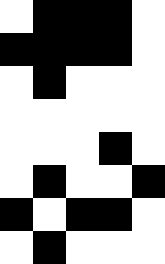[["white", "black", "black", "black", "white"], ["black", "black", "black", "black", "white"], ["white", "black", "white", "white", "white"], ["white", "white", "white", "white", "white"], ["white", "white", "white", "black", "white"], ["white", "black", "white", "white", "black"], ["black", "white", "black", "black", "white"], ["white", "black", "white", "white", "white"]]